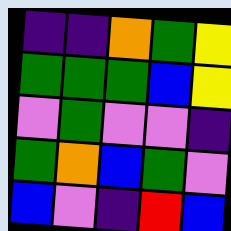[["indigo", "indigo", "orange", "green", "yellow"], ["green", "green", "green", "blue", "yellow"], ["violet", "green", "violet", "violet", "indigo"], ["green", "orange", "blue", "green", "violet"], ["blue", "violet", "indigo", "red", "blue"]]